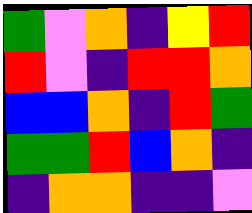[["green", "violet", "orange", "indigo", "yellow", "red"], ["red", "violet", "indigo", "red", "red", "orange"], ["blue", "blue", "orange", "indigo", "red", "green"], ["green", "green", "red", "blue", "orange", "indigo"], ["indigo", "orange", "orange", "indigo", "indigo", "violet"]]